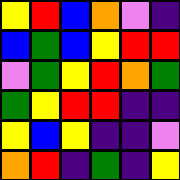[["yellow", "red", "blue", "orange", "violet", "indigo"], ["blue", "green", "blue", "yellow", "red", "red"], ["violet", "green", "yellow", "red", "orange", "green"], ["green", "yellow", "red", "red", "indigo", "indigo"], ["yellow", "blue", "yellow", "indigo", "indigo", "violet"], ["orange", "red", "indigo", "green", "indigo", "yellow"]]